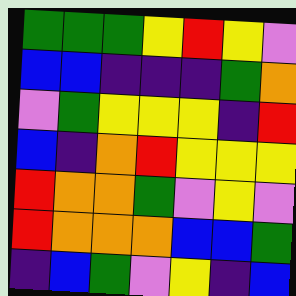[["green", "green", "green", "yellow", "red", "yellow", "violet"], ["blue", "blue", "indigo", "indigo", "indigo", "green", "orange"], ["violet", "green", "yellow", "yellow", "yellow", "indigo", "red"], ["blue", "indigo", "orange", "red", "yellow", "yellow", "yellow"], ["red", "orange", "orange", "green", "violet", "yellow", "violet"], ["red", "orange", "orange", "orange", "blue", "blue", "green"], ["indigo", "blue", "green", "violet", "yellow", "indigo", "blue"]]